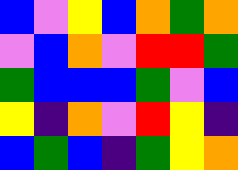[["blue", "violet", "yellow", "blue", "orange", "green", "orange"], ["violet", "blue", "orange", "violet", "red", "red", "green"], ["green", "blue", "blue", "blue", "green", "violet", "blue"], ["yellow", "indigo", "orange", "violet", "red", "yellow", "indigo"], ["blue", "green", "blue", "indigo", "green", "yellow", "orange"]]